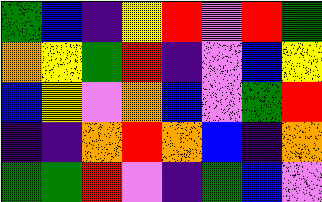[["green", "blue", "indigo", "yellow", "red", "violet", "red", "green"], ["orange", "yellow", "green", "red", "indigo", "violet", "blue", "yellow"], ["blue", "yellow", "violet", "orange", "blue", "violet", "green", "red"], ["indigo", "indigo", "orange", "red", "orange", "blue", "indigo", "orange"], ["green", "green", "red", "violet", "indigo", "green", "blue", "violet"]]